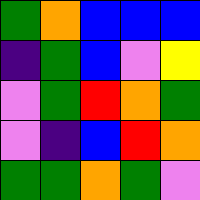[["green", "orange", "blue", "blue", "blue"], ["indigo", "green", "blue", "violet", "yellow"], ["violet", "green", "red", "orange", "green"], ["violet", "indigo", "blue", "red", "orange"], ["green", "green", "orange", "green", "violet"]]